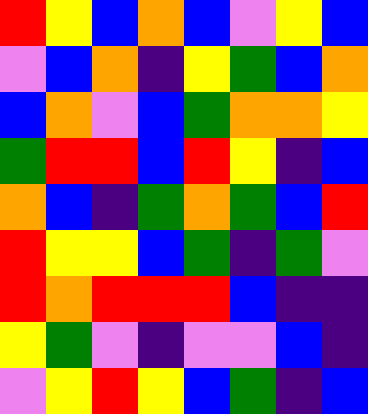[["red", "yellow", "blue", "orange", "blue", "violet", "yellow", "blue"], ["violet", "blue", "orange", "indigo", "yellow", "green", "blue", "orange"], ["blue", "orange", "violet", "blue", "green", "orange", "orange", "yellow"], ["green", "red", "red", "blue", "red", "yellow", "indigo", "blue"], ["orange", "blue", "indigo", "green", "orange", "green", "blue", "red"], ["red", "yellow", "yellow", "blue", "green", "indigo", "green", "violet"], ["red", "orange", "red", "red", "red", "blue", "indigo", "indigo"], ["yellow", "green", "violet", "indigo", "violet", "violet", "blue", "indigo"], ["violet", "yellow", "red", "yellow", "blue", "green", "indigo", "blue"]]